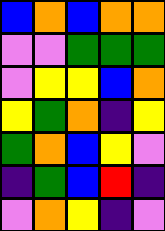[["blue", "orange", "blue", "orange", "orange"], ["violet", "violet", "green", "green", "green"], ["violet", "yellow", "yellow", "blue", "orange"], ["yellow", "green", "orange", "indigo", "yellow"], ["green", "orange", "blue", "yellow", "violet"], ["indigo", "green", "blue", "red", "indigo"], ["violet", "orange", "yellow", "indigo", "violet"]]